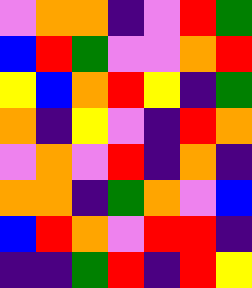[["violet", "orange", "orange", "indigo", "violet", "red", "green"], ["blue", "red", "green", "violet", "violet", "orange", "red"], ["yellow", "blue", "orange", "red", "yellow", "indigo", "green"], ["orange", "indigo", "yellow", "violet", "indigo", "red", "orange"], ["violet", "orange", "violet", "red", "indigo", "orange", "indigo"], ["orange", "orange", "indigo", "green", "orange", "violet", "blue"], ["blue", "red", "orange", "violet", "red", "red", "indigo"], ["indigo", "indigo", "green", "red", "indigo", "red", "yellow"]]